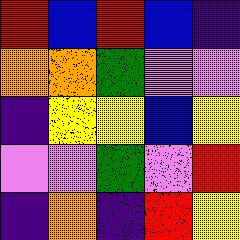[["red", "blue", "red", "blue", "indigo"], ["orange", "orange", "green", "violet", "violet"], ["indigo", "yellow", "yellow", "blue", "yellow"], ["violet", "violet", "green", "violet", "red"], ["indigo", "orange", "indigo", "red", "yellow"]]